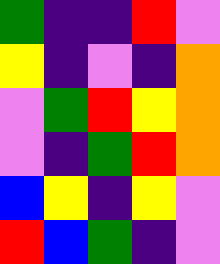[["green", "indigo", "indigo", "red", "violet"], ["yellow", "indigo", "violet", "indigo", "orange"], ["violet", "green", "red", "yellow", "orange"], ["violet", "indigo", "green", "red", "orange"], ["blue", "yellow", "indigo", "yellow", "violet"], ["red", "blue", "green", "indigo", "violet"]]